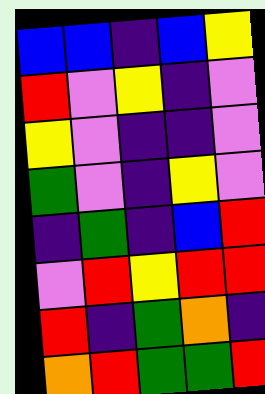[["blue", "blue", "indigo", "blue", "yellow"], ["red", "violet", "yellow", "indigo", "violet"], ["yellow", "violet", "indigo", "indigo", "violet"], ["green", "violet", "indigo", "yellow", "violet"], ["indigo", "green", "indigo", "blue", "red"], ["violet", "red", "yellow", "red", "red"], ["red", "indigo", "green", "orange", "indigo"], ["orange", "red", "green", "green", "red"]]